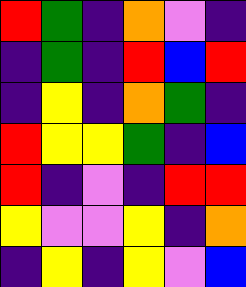[["red", "green", "indigo", "orange", "violet", "indigo"], ["indigo", "green", "indigo", "red", "blue", "red"], ["indigo", "yellow", "indigo", "orange", "green", "indigo"], ["red", "yellow", "yellow", "green", "indigo", "blue"], ["red", "indigo", "violet", "indigo", "red", "red"], ["yellow", "violet", "violet", "yellow", "indigo", "orange"], ["indigo", "yellow", "indigo", "yellow", "violet", "blue"]]